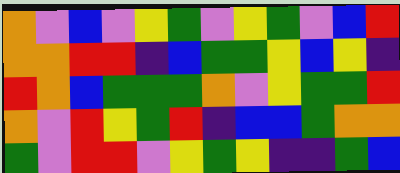[["orange", "violet", "blue", "violet", "yellow", "green", "violet", "yellow", "green", "violet", "blue", "red"], ["orange", "orange", "red", "red", "indigo", "blue", "green", "green", "yellow", "blue", "yellow", "indigo"], ["red", "orange", "blue", "green", "green", "green", "orange", "violet", "yellow", "green", "green", "red"], ["orange", "violet", "red", "yellow", "green", "red", "indigo", "blue", "blue", "green", "orange", "orange"], ["green", "violet", "red", "red", "violet", "yellow", "green", "yellow", "indigo", "indigo", "green", "blue"]]